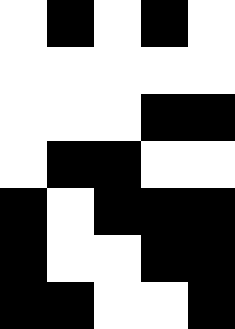[["white", "black", "white", "black", "white"], ["white", "white", "white", "white", "white"], ["white", "white", "white", "black", "black"], ["white", "black", "black", "white", "white"], ["black", "white", "black", "black", "black"], ["black", "white", "white", "black", "black"], ["black", "black", "white", "white", "black"]]